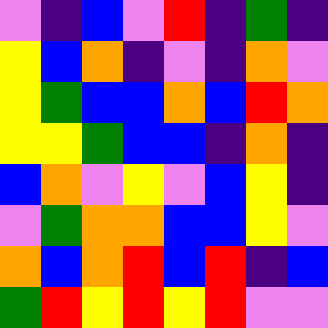[["violet", "indigo", "blue", "violet", "red", "indigo", "green", "indigo"], ["yellow", "blue", "orange", "indigo", "violet", "indigo", "orange", "violet"], ["yellow", "green", "blue", "blue", "orange", "blue", "red", "orange"], ["yellow", "yellow", "green", "blue", "blue", "indigo", "orange", "indigo"], ["blue", "orange", "violet", "yellow", "violet", "blue", "yellow", "indigo"], ["violet", "green", "orange", "orange", "blue", "blue", "yellow", "violet"], ["orange", "blue", "orange", "red", "blue", "red", "indigo", "blue"], ["green", "red", "yellow", "red", "yellow", "red", "violet", "violet"]]